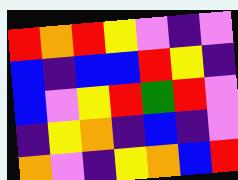[["red", "orange", "red", "yellow", "violet", "indigo", "violet"], ["blue", "indigo", "blue", "blue", "red", "yellow", "indigo"], ["blue", "violet", "yellow", "red", "green", "red", "violet"], ["indigo", "yellow", "orange", "indigo", "blue", "indigo", "violet"], ["orange", "violet", "indigo", "yellow", "orange", "blue", "red"]]